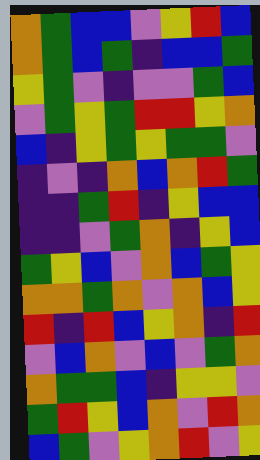[["orange", "green", "blue", "blue", "violet", "yellow", "red", "blue"], ["orange", "green", "blue", "green", "indigo", "blue", "blue", "green"], ["yellow", "green", "violet", "indigo", "violet", "violet", "green", "blue"], ["violet", "green", "yellow", "green", "red", "red", "yellow", "orange"], ["blue", "indigo", "yellow", "green", "yellow", "green", "green", "violet"], ["indigo", "violet", "indigo", "orange", "blue", "orange", "red", "green"], ["indigo", "indigo", "green", "red", "indigo", "yellow", "blue", "blue"], ["indigo", "indigo", "violet", "green", "orange", "indigo", "yellow", "blue"], ["green", "yellow", "blue", "violet", "orange", "blue", "green", "yellow"], ["orange", "orange", "green", "orange", "violet", "orange", "blue", "yellow"], ["red", "indigo", "red", "blue", "yellow", "orange", "indigo", "red"], ["violet", "blue", "orange", "violet", "blue", "violet", "green", "orange"], ["orange", "green", "green", "blue", "indigo", "yellow", "yellow", "violet"], ["green", "red", "yellow", "blue", "orange", "violet", "red", "orange"], ["blue", "green", "violet", "yellow", "orange", "red", "violet", "yellow"]]